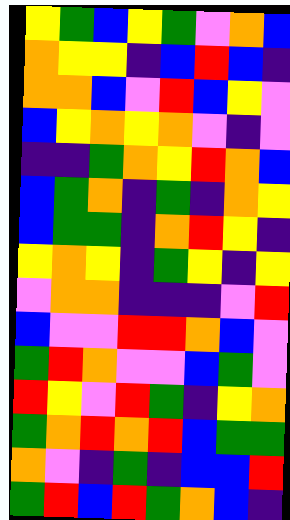[["yellow", "green", "blue", "yellow", "green", "violet", "orange", "blue"], ["orange", "yellow", "yellow", "indigo", "blue", "red", "blue", "indigo"], ["orange", "orange", "blue", "violet", "red", "blue", "yellow", "violet"], ["blue", "yellow", "orange", "yellow", "orange", "violet", "indigo", "violet"], ["indigo", "indigo", "green", "orange", "yellow", "red", "orange", "blue"], ["blue", "green", "orange", "indigo", "green", "indigo", "orange", "yellow"], ["blue", "green", "green", "indigo", "orange", "red", "yellow", "indigo"], ["yellow", "orange", "yellow", "indigo", "green", "yellow", "indigo", "yellow"], ["violet", "orange", "orange", "indigo", "indigo", "indigo", "violet", "red"], ["blue", "violet", "violet", "red", "red", "orange", "blue", "violet"], ["green", "red", "orange", "violet", "violet", "blue", "green", "violet"], ["red", "yellow", "violet", "red", "green", "indigo", "yellow", "orange"], ["green", "orange", "red", "orange", "red", "blue", "green", "green"], ["orange", "violet", "indigo", "green", "indigo", "blue", "blue", "red"], ["green", "red", "blue", "red", "green", "orange", "blue", "indigo"]]